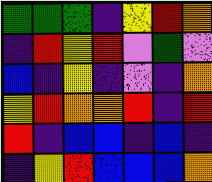[["green", "green", "green", "indigo", "yellow", "red", "orange"], ["indigo", "red", "yellow", "red", "violet", "green", "violet"], ["blue", "indigo", "yellow", "indigo", "violet", "indigo", "orange"], ["yellow", "red", "orange", "orange", "red", "indigo", "red"], ["red", "indigo", "blue", "blue", "indigo", "blue", "indigo"], ["indigo", "yellow", "red", "blue", "blue", "blue", "orange"]]